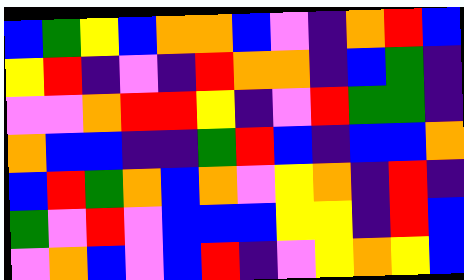[["blue", "green", "yellow", "blue", "orange", "orange", "blue", "violet", "indigo", "orange", "red", "blue"], ["yellow", "red", "indigo", "violet", "indigo", "red", "orange", "orange", "indigo", "blue", "green", "indigo"], ["violet", "violet", "orange", "red", "red", "yellow", "indigo", "violet", "red", "green", "green", "indigo"], ["orange", "blue", "blue", "indigo", "indigo", "green", "red", "blue", "indigo", "blue", "blue", "orange"], ["blue", "red", "green", "orange", "blue", "orange", "violet", "yellow", "orange", "indigo", "red", "indigo"], ["green", "violet", "red", "violet", "blue", "blue", "blue", "yellow", "yellow", "indigo", "red", "blue"], ["violet", "orange", "blue", "violet", "blue", "red", "indigo", "violet", "yellow", "orange", "yellow", "blue"]]